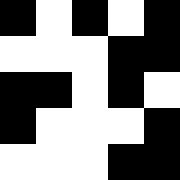[["black", "white", "black", "white", "black"], ["white", "white", "white", "black", "black"], ["black", "black", "white", "black", "white"], ["black", "white", "white", "white", "black"], ["white", "white", "white", "black", "black"]]